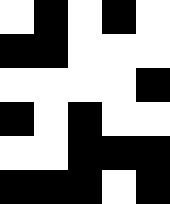[["white", "black", "white", "black", "white"], ["black", "black", "white", "white", "white"], ["white", "white", "white", "white", "black"], ["black", "white", "black", "white", "white"], ["white", "white", "black", "black", "black"], ["black", "black", "black", "white", "black"]]